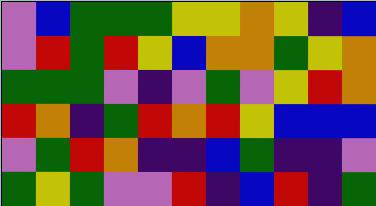[["violet", "blue", "green", "green", "green", "yellow", "yellow", "orange", "yellow", "indigo", "blue"], ["violet", "red", "green", "red", "yellow", "blue", "orange", "orange", "green", "yellow", "orange"], ["green", "green", "green", "violet", "indigo", "violet", "green", "violet", "yellow", "red", "orange"], ["red", "orange", "indigo", "green", "red", "orange", "red", "yellow", "blue", "blue", "blue"], ["violet", "green", "red", "orange", "indigo", "indigo", "blue", "green", "indigo", "indigo", "violet"], ["green", "yellow", "green", "violet", "violet", "red", "indigo", "blue", "red", "indigo", "green"]]